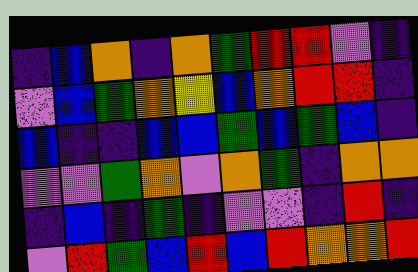[["indigo", "blue", "orange", "indigo", "orange", "green", "red", "red", "violet", "indigo"], ["violet", "blue", "green", "orange", "yellow", "blue", "orange", "red", "red", "indigo"], ["blue", "indigo", "indigo", "blue", "blue", "green", "blue", "green", "blue", "indigo"], ["violet", "violet", "green", "orange", "violet", "orange", "green", "indigo", "orange", "orange"], ["indigo", "blue", "indigo", "green", "indigo", "violet", "violet", "indigo", "red", "indigo"], ["violet", "red", "green", "blue", "red", "blue", "red", "orange", "orange", "red"]]